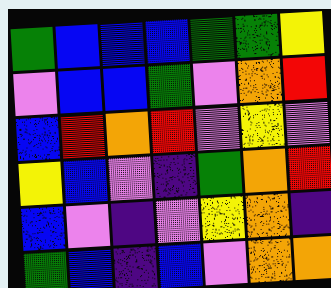[["green", "blue", "blue", "blue", "green", "green", "yellow"], ["violet", "blue", "blue", "green", "violet", "orange", "red"], ["blue", "red", "orange", "red", "violet", "yellow", "violet"], ["yellow", "blue", "violet", "indigo", "green", "orange", "red"], ["blue", "violet", "indigo", "violet", "yellow", "orange", "indigo"], ["green", "blue", "indigo", "blue", "violet", "orange", "orange"]]